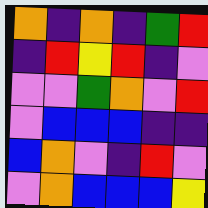[["orange", "indigo", "orange", "indigo", "green", "red"], ["indigo", "red", "yellow", "red", "indigo", "violet"], ["violet", "violet", "green", "orange", "violet", "red"], ["violet", "blue", "blue", "blue", "indigo", "indigo"], ["blue", "orange", "violet", "indigo", "red", "violet"], ["violet", "orange", "blue", "blue", "blue", "yellow"]]